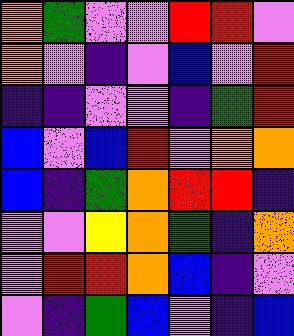[["orange", "green", "violet", "violet", "red", "red", "violet"], ["orange", "violet", "indigo", "violet", "blue", "violet", "red"], ["indigo", "indigo", "violet", "violet", "indigo", "green", "red"], ["blue", "violet", "blue", "red", "violet", "orange", "orange"], ["blue", "indigo", "green", "orange", "red", "red", "indigo"], ["violet", "violet", "yellow", "orange", "green", "indigo", "orange"], ["violet", "red", "red", "orange", "blue", "indigo", "violet"], ["violet", "indigo", "green", "blue", "violet", "indigo", "blue"]]